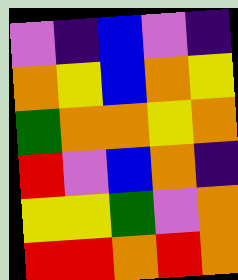[["violet", "indigo", "blue", "violet", "indigo"], ["orange", "yellow", "blue", "orange", "yellow"], ["green", "orange", "orange", "yellow", "orange"], ["red", "violet", "blue", "orange", "indigo"], ["yellow", "yellow", "green", "violet", "orange"], ["red", "red", "orange", "red", "orange"]]